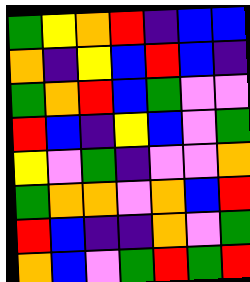[["green", "yellow", "orange", "red", "indigo", "blue", "blue"], ["orange", "indigo", "yellow", "blue", "red", "blue", "indigo"], ["green", "orange", "red", "blue", "green", "violet", "violet"], ["red", "blue", "indigo", "yellow", "blue", "violet", "green"], ["yellow", "violet", "green", "indigo", "violet", "violet", "orange"], ["green", "orange", "orange", "violet", "orange", "blue", "red"], ["red", "blue", "indigo", "indigo", "orange", "violet", "green"], ["orange", "blue", "violet", "green", "red", "green", "red"]]